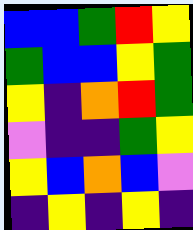[["blue", "blue", "green", "red", "yellow"], ["green", "blue", "blue", "yellow", "green"], ["yellow", "indigo", "orange", "red", "green"], ["violet", "indigo", "indigo", "green", "yellow"], ["yellow", "blue", "orange", "blue", "violet"], ["indigo", "yellow", "indigo", "yellow", "indigo"]]